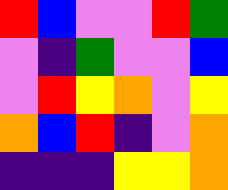[["red", "blue", "violet", "violet", "red", "green"], ["violet", "indigo", "green", "violet", "violet", "blue"], ["violet", "red", "yellow", "orange", "violet", "yellow"], ["orange", "blue", "red", "indigo", "violet", "orange"], ["indigo", "indigo", "indigo", "yellow", "yellow", "orange"]]